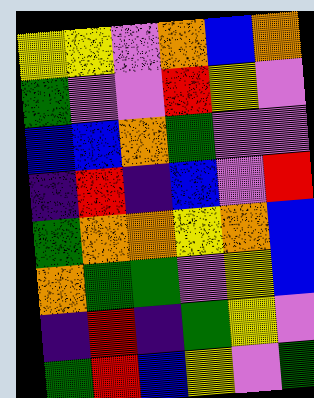[["yellow", "yellow", "violet", "orange", "blue", "orange"], ["green", "violet", "violet", "red", "yellow", "violet"], ["blue", "blue", "orange", "green", "violet", "violet"], ["indigo", "red", "indigo", "blue", "violet", "red"], ["green", "orange", "orange", "yellow", "orange", "blue"], ["orange", "green", "green", "violet", "yellow", "blue"], ["indigo", "red", "indigo", "green", "yellow", "violet"], ["green", "red", "blue", "yellow", "violet", "green"]]